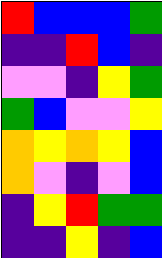[["red", "blue", "blue", "blue", "green"], ["indigo", "indigo", "red", "blue", "indigo"], ["violet", "violet", "indigo", "yellow", "green"], ["green", "blue", "violet", "violet", "yellow"], ["orange", "yellow", "orange", "yellow", "blue"], ["orange", "violet", "indigo", "violet", "blue"], ["indigo", "yellow", "red", "green", "green"], ["indigo", "indigo", "yellow", "indigo", "blue"]]